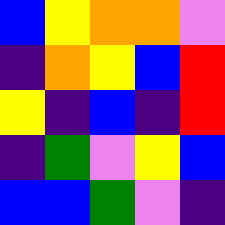[["blue", "yellow", "orange", "orange", "violet"], ["indigo", "orange", "yellow", "blue", "red"], ["yellow", "indigo", "blue", "indigo", "red"], ["indigo", "green", "violet", "yellow", "blue"], ["blue", "blue", "green", "violet", "indigo"]]